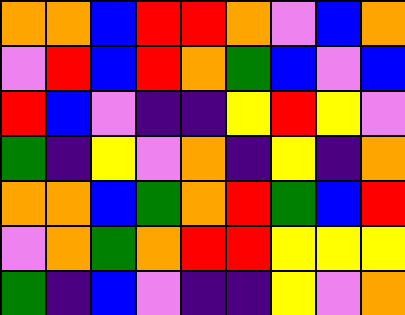[["orange", "orange", "blue", "red", "red", "orange", "violet", "blue", "orange"], ["violet", "red", "blue", "red", "orange", "green", "blue", "violet", "blue"], ["red", "blue", "violet", "indigo", "indigo", "yellow", "red", "yellow", "violet"], ["green", "indigo", "yellow", "violet", "orange", "indigo", "yellow", "indigo", "orange"], ["orange", "orange", "blue", "green", "orange", "red", "green", "blue", "red"], ["violet", "orange", "green", "orange", "red", "red", "yellow", "yellow", "yellow"], ["green", "indigo", "blue", "violet", "indigo", "indigo", "yellow", "violet", "orange"]]